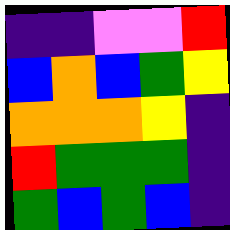[["indigo", "indigo", "violet", "violet", "red"], ["blue", "orange", "blue", "green", "yellow"], ["orange", "orange", "orange", "yellow", "indigo"], ["red", "green", "green", "green", "indigo"], ["green", "blue", "green", "blue", "indigo"]]